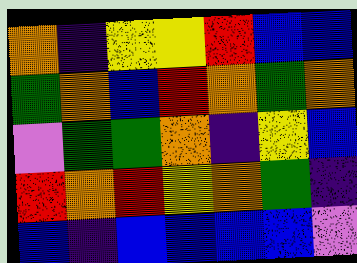[["orange", "indigo", "yellow", "yellow", "red", "blue", "blue"], ["green", "orange", "blue", "red", "orange", "green", "orange"], ["violet", "green", "green", "orange", "indigo", "yellow", "blue"], ["red", "orange", "red", "yellow", "orange", "green", "indigo"], ["blue", "indigo", "blue", "blue", "blue", "blue", "violet"]]